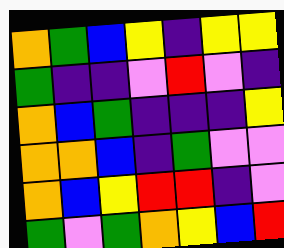[["orange", "green", "blue", "yellow", "indigo", "yellow", "yellow"], ["green", "indigo", "indigo", "violet", "red", "violet", "indigo"], ["orange", "blue", "green", "indigo", "indigo", "indigo", "yellow"], ["orange", "orange", "blue", "indigo", "green", "violet", "violet"], ["orange", "blue", "yellow", "red", "red", "indigo", "violet"], ["green", "violet", "green", "orange", "yellow", "blue", "red"]]